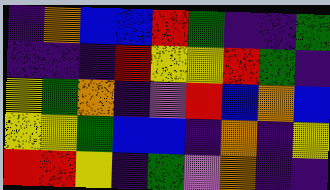[["indigo", "orange", "blue", "blue", "red", "green", "indigo", "indigo", "green"], ["indigo", "indigo", "indigo", "red", "yellow", "yellow", "red", "green", "indigo"], ["yellow", "green", "orange", "indigo", "violet", "red", "blue", "orange", "blue"], ["yellow", "yellow", "green", "blue", "blue", "indigo", "orange", "indigo", "yellow"], ["red", "red", "yellow", "indigo", "green", "violet", "orange", "indigo", "indigo"]]